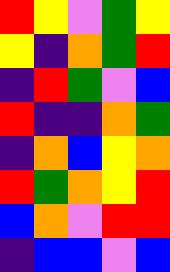[["red", "yellow", "violet", "green", "yellow"], ["yellow", "indigo", "orange", "green", "red"], ["indigo", "red", "green", "violet", "blue"], ["red", "indigo", "indigo", "orange", "green"], ["indigo", "orange", "blue", "yellow", "orange"], ["red", "green", "orange", "yellow", "red"], ["blue", "orange", "violet", "red", "red"], ["indigo", "blue", "blue", "violet", "blue"]]